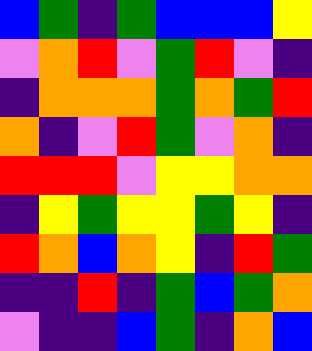[["blue", "green", "indigo", "green", "blue", "blue", "blue", "yellow"], ["violet", "orange", "red", "violet", "green", "red", "violet", "indigo"], ["indigo", "orange", "orange", "orange", "green", "orange", "green", "red"], ["orange", "indigo", "violet", "red", "green", "violet", "orange", "indigo"], ["red", "red", "red", "violet", "yellow", "yellow", "orange", "orange"], ["indigo", "yellow", "green", "yellow", "yellow", "green", "yellow", "indigo"], ["red", "orange", "blue", "orange", "yellow", "indigo", "red", "green"], ["indigo", "indigo", "red", "indigo", "green", "blue", "green", "orange"], ["violet", "indigo", "indigo", "blue", "green", "indigo", "orange", "blue"]]